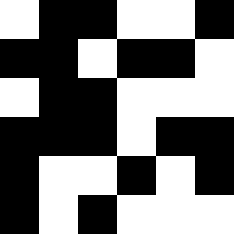[["white", "black", "black", "white", "white", "black"], ["black", "black", "white", "black", "black", "white"], ["white", "black", "black", "white", "white", "white"], ["black", "black", "black", "white", "black", "black"], ["black", "white", "white", "black", "white", "black"], ["black", "white", "black", "white", "white", "white"]]